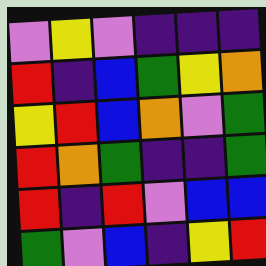[["violet", "yellow", "violet", "indigo", "indigo", "indigo"], ["red", "indigo", "blue", "green", "yellow", "orange"], ["yellow", "red", "blue", "orange", "violet", "green"], ["red", "orange", "green", "indigo", "indigo", "green"], ["red", "indigo", "red", "violet", "blue", "blue"], ["green", "violet", "blue", "indigo", "yellow", "red"]]